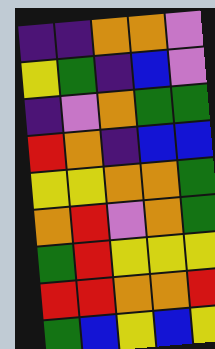[["indigo", "indigo", "orange", "orange", "violet"], ["yellow", "green", "indigo", "blue", "violet"], ["indigo", "violet", "orange", "green", "green"], ["red", "orange", "indigo", "blue", "blue"], ["yellow", "yellow", "orange", "orange", "green"], ["orange", "red", "violet", "orange", "green"], ["green", "red", "yellow", "yellow", "yellow"], ["red", "red", "orange", "orange", "red"], ["green", "blue", "yellow", "blue", "yellow"]]